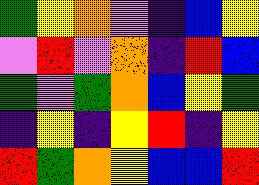[["green", "yellow", "orange", "violet", "indigo", "blue", "yellow"], ["violet", "red", "violet", "orange", "indigo", "red", "blue"], ["green", "violet", "green", "orange", "blue", "yellow", "green"], ["indigo", "yellow", "indigo", "yellow", "red", "indigo", "yellow"], ["red", "green", "orange", "yellow", "blue", "blue", "red"]]